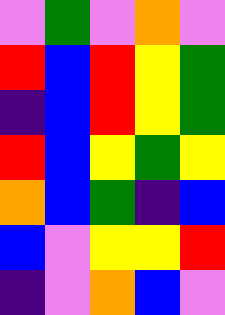[["violet", "green", "violet", "orange", "violet"], ["red", "blue", "red", "yellow", "green"], ["indigo", "blue", "red", "yellow", "green"], ["red", "blue", "yellow", "green", "yellow"], ["orange", "blue", "green", "indigo", "blue"], ["blue", "violet", "yellow", "yellow", "red"], ["indigo", "violet", "orange", "blue", "violet"]]